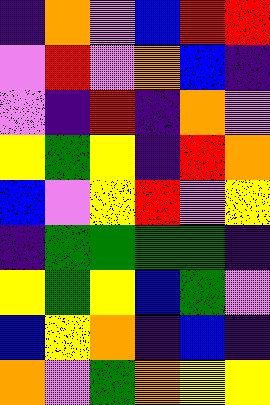[["indigo", "orange", "violet", "blue", "red", "red"], ["violet", "red", "violet", "orange", "blue", "indigo"], ["violet", "indigo", "red", "indigo", "orange", "violet"], ["yellow", "green", "yellow", "indigo", "red", "orange"], ["blue", "violet", "yellow", "red", "violet", "yellow"], ["indigo", "green", "green", "green", "green", "indigo"], ["yellow", "green", "yellow", "blue", "green", "violet"], ["blue", "yellow", "orange", "indigo", "blue", "indigo"], ["orange", "violet", "green", "orange", "yellow", "yellow"]]